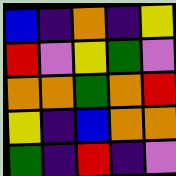[["blue", "indigo", "orange", "indigo", "yellow"], ["red", "violet", "yellow", "green", "violet"], ["orange", "orange", "green", "orange", "red"], ["yellow", "indigo", "blue", "orange", "orange"], ["green", "indigo", "red", "indigo", "violet"]]